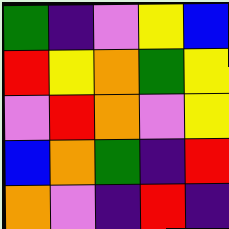[["green", "indigo", "violet", "yellow", "blue"], ["red", "yellow", "orange", "green", "yellow"], ["violet", "red", "orange", "violet", "yellow"], ["blue", "orange", "green", "indigo", "red"], ["orange", "violet", "indigo", "red", "indigo"]]